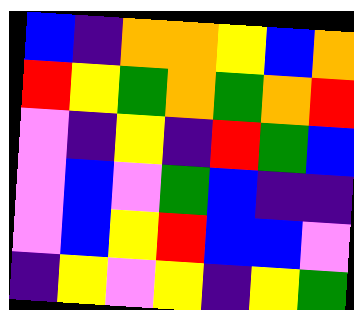[["blue", "indigo", "orange", "orange", "yellow", "blue", "orange"], ["red", "yellow", "green", "orange", "green", "orange", "red"], ["violet", "indigo", "yellow", "indigo", "red", "green", "blue"], ["violet", "blue", "violet", "green", "blue", "indigo", "indigo"], ["violet", "blue", "yellow", "red", "blue", "blue", "violet"], ["indigo", "yellow", "violet", "yellow", "indigo", "yellow", "green"]]